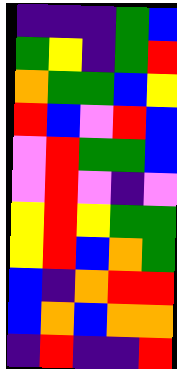[["indigo", "indigo", "indigo", "green", "blue"], ["green", "yellow", "indigo", "green", "red"], ["orange", "green", "green", "blue", "yellow"], ["red", "blue", "violet", "red", "blue"], ["violet", "red", "green", "green", "blue"], ["violet", "red", "violet", "indigo", "violet"], ["yellow", "red", "yellow", "green", "green"], ["yellow", "red", "blue", "orange", "green"], ["blue", "indigo", "orange", "red", "red"], ["blue", "orange", "blue", "orange", "orange"], ["indigo", "red", "indigo", "indigo", "red"]]